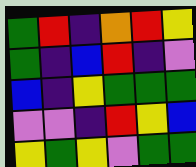[["green", "red", "indigo", "orange", "red", "yellow"], ["green", "indigo", "blue", "red", "indigo", "violet"], ["blue", "indigo", "yellow", "green", "green", "green"], ["violet", "violet", "indigo", "red", "yellow", "blue"], ["yellow", "green", "yellow", "violet", "green", "green"]]